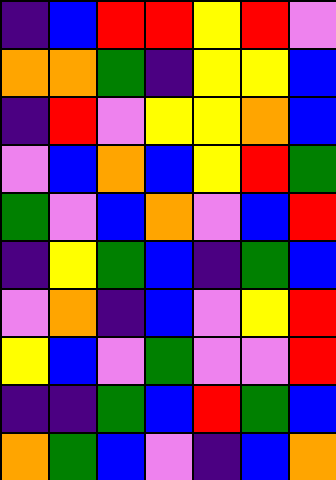[["indigo", "blue", "red", "red", "yellow", "red", "violet"], ["orange", "orange", "green", "indigo", "yellow", "yellow", "blue"], ["indigo", "red", "violet", "yellow", "yellow", "orange", "blue"], ["violet", "blue", "orange", "blue", "yellow", "red", "green"], ["green", "violet", "blue", "orange", "violet", "blue", "red"], ["indigo", "yellow", "green", "blue", "indigo", "green", "blue"], ["violet", "orange", "indigo", "blue", "violet", "yellow", "red"], ["yellow", "blue", "violet", "green", "violet", "violet", "red"], ["indigo", "indigo", "green", "blue", "red", "green", "blue"], ["orange", "green", "blue", "violet", "indigo", "blue", "orange"]]